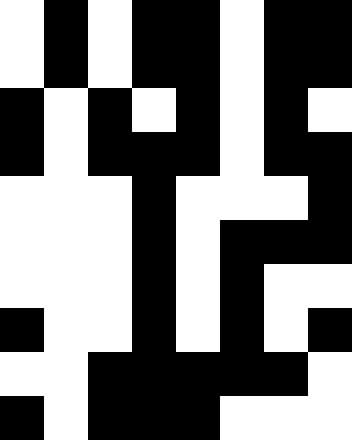[["white", "black", "white", "black", "black", "white", "black", "black"], ["white", "black", "white", "black", "black", "white", "black", "black"], ["black", "white", "black", "white", "black", "white", "black", "white"], ["black", "white", "black", "black", "black", "white", "black", "black"], ["white", "white", "white", "black", "white", "white", "white", "black"], ["white", "white", "white", "black", "white", "black", "black", "black"], ["white", "white", "white", "black", "white", "black", "white", "white"], ["black", "white", "white", "black", "white", "black", "white", "black"], ["white", "white", "black", "black", "black", "black", "black", "white"], ["black", "white", "black", "black", "black", "white", "white", "white"]]